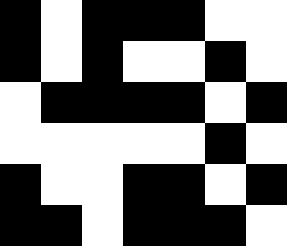[["black", "white", "black", "black", "black", "white", "white"], ["black", "white", "black", "white", "white", "black", "white"], ["white", "black", "black", "black", "black", "white", "black"], ["white", "white", "white", "white", "white", "black", "white"], ["black", "white", "white", "black", "black", "white", "black"], ["black", "black", "white", "black", "black", "black", "white"]]